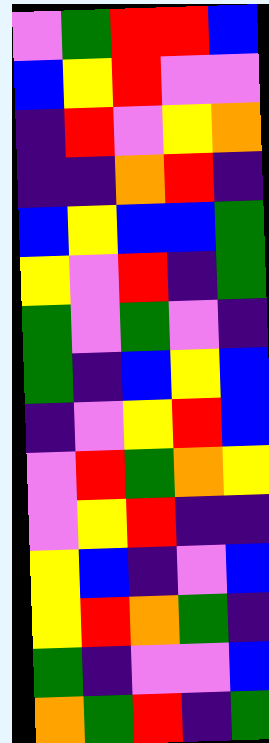[["violet", "green", "red", "red", "blue"], ["blue", "yellow", "red", "violet", "violet"], ["indigo", "red", "violet", "yellow", "orange"], ["indigo", "indigo", "orange", "red", "indigo"], ["blue", "yellow", "blue", "blue", "green"], ["yellow", "violet", "red", "indigo", "green"], ["green", "violet", "green", "violet", "indigo"], ["green", "indigo", "blue", "yellow", "blue"], ["indigo", "violet", "yellow", "red", "blue"], ["violet", "red", "green", "orange", "yellow"], ["violet", "yellow", "red", "indigo", "indigo"], ["yellow", "blue", "indigo", "violet", "blue"], ["yellow", "red", "orange", "green", "indigo"], ["green", "indigo", "violet", "violet", "blue"], ["orange", "green", "red", "indigo", "green"]]